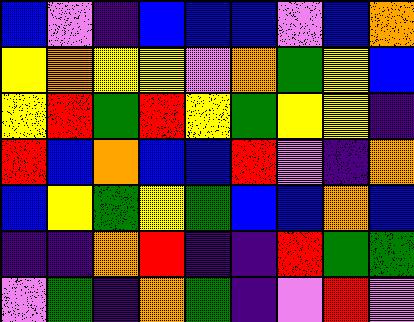[["blue", "violet", "indigo", "blue", "blue", "blue", "violet", "blue", "orange"], ["yellow", "orange", "yellow", "yellow", "violet", "orange", "green", "yellow", "blue"], ["yellow", "red", "green", "red", "yellow", "green", "yellow", "yellow", "indigo"], ["red", "blue", "orange", "blue", "blue", "red", "violet", "indigo", "orange"], ["blue", "yellow", "green", "yellow", "green", "blue", "blue", "orange", "blue"], ["indigo", "indigo", "orange", "red", "indigo", "indigo", "red", "green", "green"], ["violet", "green", "indigo", "orange", "green", "indigo", "violet", "red", "violet"]]